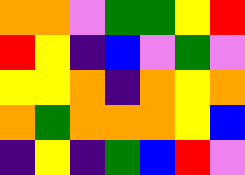[["orange", "orange", "violet", "green", "green", "yellow", "red"], ["red", "yellow", "indigo", "blue", "violet", "green", "violet"], ["yellow", "yellow", "orange", "indigo", "orange", "yellow", "orange"], ["orange", "green", "orange", "orange", "orange", "yellow", "blue"], ["indigo", "yellow", "indigo", "green", "blue", "red", "violet"]]